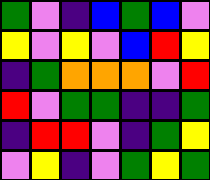[["green", "violet", "indigo", "blue", "green", "blue", "violet"], ["yellow", "violet", "yellow", "violet", "blue", "red", "yellow"], ["indigo", "green", "orange", "orange", "orange", "violet", "red"], ["red", "violet", "green", "green", "indigo", "indigo", "green"], ["indigo", "red", "red", "violet", "indigo", "green", "yellow"], ["violet", "yellow", "indigo", "violet", "green", "yellow", "green"]]